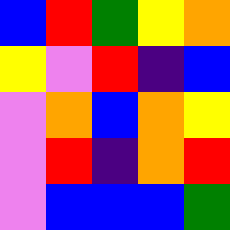[["blue", "red", "green", "yellow", "orange"], ["yellow", "violet", "red", "indigo", "blue"], ["violet", "orange", "blue", "orange", "yellow"], ["violet", "red", "indigo", "orange", "red"], ["violet", "blue", "blue", "blue", "green"]]